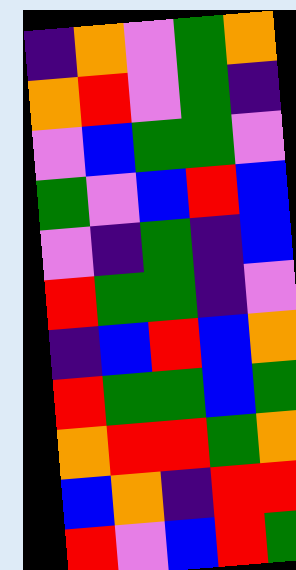[["indigo", "orange", "violet", "green", "orange"], ["orange", "red", "violet", "green", "indigo"], ["violet", "blue", "green", "green", "violet"], ["green", "violet", "blue", "red", "blue"], ["violet", "indigo", "green", "indigo", "blue"], ["red", "green", "green", "indigo", "violet"], ["indigo", "blue", "red", "blue", "orange"], ["red", "green", "green", "blue", "green"], ["orange", "red", "red", "green", "orange"], ["blue", "orange", "indigo", "red", "red"], ["red", "violet", "blue", "red", "green"]]